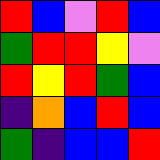[["red", "blue", "violet", "red", "blue"], ["green", "red", "red", "yellow", "violet"], ["red", "yellow", "red", "green", "blue"], ["indigo", "orange", "blue", "red", "blue"], ["green", "indigo", "blue", "blue", "red"]]